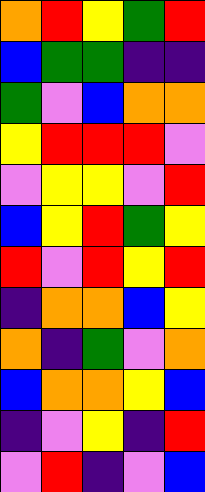[["orange", "red", "yellow", "green", "red"], ["blue", "green", "green", "indigo", "indigo"], ["green", "violet", "blue", "orange", "orange"], ["yellow", "red", "red", "red", "violet"], ["violet", "yellow", "yellow", "violet", "red"], ["blue", "yellow", "red", "green", "yellow"], ["red", "violet", "red", "yellow", "red"], ["indigo", "orange", "orange", "blue", "yellow"], ["orange", "indigo", "green", "violet", "orange"], ["blue", "orange", "orange", "yellow", "blue"], ["indigo", "violet", "yellow", "indigo", "red"], ["violet", "red", "indigo", "violet", "blue"]]